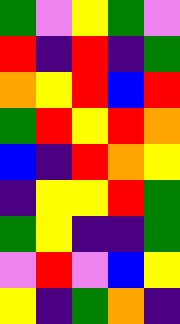[["green", "violet", "yellow", "green", "violet"], ["red", "indigo", "red", "indigo", "green"], ["orange", "yellow", "red", "blue", "red"], ["green", "red", "yellow", "red", "orange"], ["blue", "indigo", "red", "orange", "yellow"], ["indigo", "yellow", "yellow", "red", "green"], ["green", "yellow", "indigo", "indigo", "green"], ["violet", "red", "violet", "blue", "yellow"], ["yellow", "indigo", "green", "orange", "indigo"]]